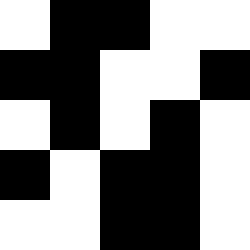[["white", "black", "black", "white", "white"], ["black", "black", "white", "white", "black"], ["white", "black", "white", "black", "white"], ["black", "white", "black", "black", "white"], ["white", "white", "black", "black", "white"]]